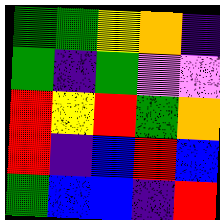[["green", "green", "yellow", "orange", "indigo"], ["green", "indigo", "green", "violet", "violet"], ["red", "yellow", "red", "green", "orange"], ["red", "indigo", "blue", "red", "blue"], ["green", "blue", "blue", "indigo", "red"]]